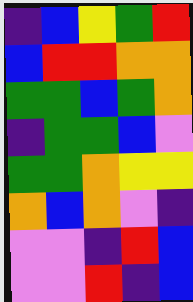[["indigo", "blue", "yellow", "green", "red"], ["blue", "red", "red", "orange", "orange"], ["green", "green", "blue", "green", "orange"], ["indigo", "green", "green", "blue", "violet"], ["green", "green", "orange", "yellow", "yellow"], ["orange", "blue", "orange", "violet", "indigo"], ["violet", "violet", "indigo", "red", "blue"], ["violet", "violet", "red", "indigo", "blue"]]